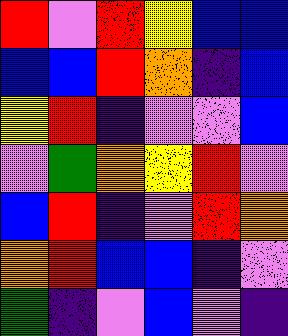[["red", "violet", "red", "yellow", "blue", "blue"], ["blue", "blue", "red", "orange", "indigo", "blue"], ["yellow", "red", "indigo", "violet", "violet", "blue"], ["violet", "green", "orange", "yellow", "red", "violet"], ["blue", "red", "indigo", "violet", "red", "orange"], ["orange", "red", "blue", "blue", "indigo", "violet"], ["green", "indigo", "violet", "blue", "violet", "indigo"]]